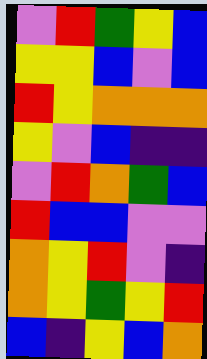[["violet", "red", "green", "yellow", "blue"], ["yellow", "yellow", "blue", "violet", "blue"], ["red", "yellow", "orange", "orange", "orange"], ["yellow", "violet", "blue", "indigo", "indigo"], ["violet", "red", "orange", "green", "blue"], ["red", "blue", "blue", "violet", "violet"], ["orange", "yellow", "red", "violet", "indigo"], ["orange", "yellow", "green", "yellow", "red"], ["blue", "indigo", "yellow", "blue", "orange"]]